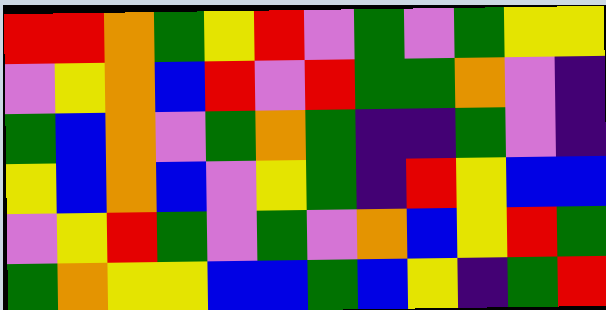[["red", "red", "orange", "green", "yellow", "red", "violet", "green", "violet", "green", "yellow", "yellow"], ["violet", "yellow", "orange", "blue", "red", "violet", "red", "green", "green", "orange", "violet", "indigo"], ["green", "blue", "orange", "violet", "green", "orange", "green", "indigo", "indigo", "green", "violet", "indigo"], ["yellow", "blue", "orange", "blue", "violet", "yellow", "green", "indigo", "red", "yellow", "blue", "blue"], ["violet", "yellow", "red", "green", "violet", "green", "violet", "orange", "blue", "yellow", "red", "green"], ["green", "orange", "yellow", "yellow", "blue", "blue", "green", "blue", "yellow", "indigo", "green", "red"]]